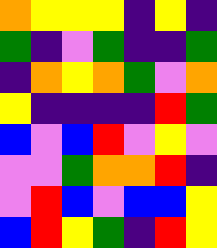[["orange", "yellow", "yellow", "yellow", "indigo", "yellow", "indigo"], ["green", "indigo", "violet", "green", "indigo", "indigo", "green"], ["indigo", "orange", "yellow", "orange", "green", "violet", "orange"], ["yellow", "indigo", "indigo", "indigo", "indigo", "red", "green"], ["blue", "violet", "blue", "red", "violet", "yellow", "violet"], ["violet", "violet", "green", "orange", "orange", "red", "indigo"], ["violet", "red", "blue", "violet", "blue", "blue", "yellow"], ["blue", "red", "yellow", "green", "indigo", "red", "yellow"]]